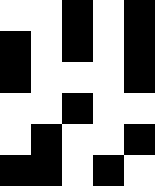[["white", "white", "black", "white", "black"], ["black", "white", "black", "white", "black"], ["black", "white", "white", "white", "black"], ["white", "white", "black", "white", "white"], ["white", "black", "white", "white", "black"], ["black", "black", "white", "black", "white"]]